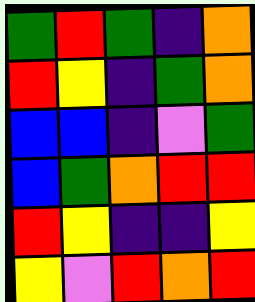[["green", "red", "green", "indigo", "orange"], ["red", "yellow", "indigo", "green", "orange"], ["blue", "blue", "indigo", "violet", "green"], ["blue", "green", "orange", "red", "red"], ["red", "yellow", "indigo", "indigo", "yellow"], ["yellow", "violet", "red", "orange", "red"]]